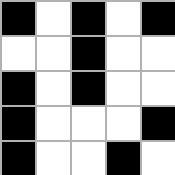[["black", "white", "black", "white", "black"], ["white", "white", "black", "white", "white"], ["black", "white", "black", "white", "white"], ["black", "white", "white", "white", "black"], ["black", "white", "white", "black", "white"]]